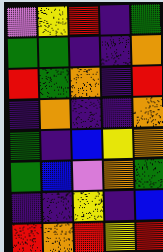[["violet", "yellow", "red", "indigo", "green"], ["green", "green", "indigo", "indigo", "orange"], ["red", "green", "orange", "indigo", "red"], ["indigo", "orange", "indigo", "indigo", "orange"], ["green", "indigo", "blue", "yellow", "orange"], ["green", "blue", "violet", "orange", "green"], ["indigo", "indigo", "yellow", "indigo", "blue"], ["red", "orange", "red", "yellow", "red"]]